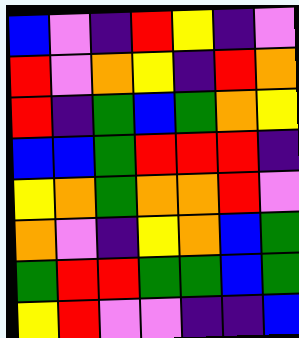[["blue", "violet", "indigo", "red", "yellow", "indigo", "violet"], ["red", "violet", "orange", "yellow", "indigo", "red", "orange"], ["red", "indigo", "green", "blue", "green", "orange", "yellow"], ["blue", "blue", "green", "red", "red", "red", "indigo"], ["yellow", "orange", "green", "orange", "orange", "red", "violet"], ["orange", "violet", "indigo", "yellow", "orange", "blue", "green"], ["green", "red", "red", "green", "green", "blue", "green"], ["yellow", "red", "violet", "violet", "indigo", "indigo", "blue"]]